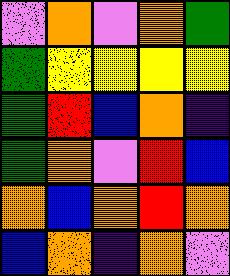[["violet", "orange", "violet", "orange", "green"], ["green", "yellow", "yellow", "yellow", "yellow"], ["green", "red", "blue", "orange", "indigo"], ["green", "orange", "violet", "red", "blue"], ["orange", "blue", "orange", "red", "orange"], ["blue", "orange", "indigo", "orange", "violet"]]